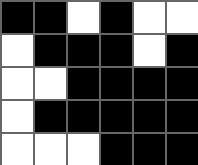[["black", "black", "white", "black", "white", "white"], ["white", "black", "black", "black", "white", "black"], ["white", "white", "black", "black", "black", "black"], ["white", "black", "black", "black", "black", "black"], ["white", "white", "white", "black", "black", "black"]]